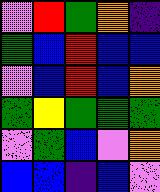[["violet", "red", "green", "orange", "indigo"], ["green", "blue", "red", "blue", "blue"], ["violet", "blue", "red", "blue", "orange"], ["green", "yellow", "green", "green", "green"], ["violet", "green", "blue", "violet", "orange"], ["blue", "blue", "indigo", "blue", "violet"]]